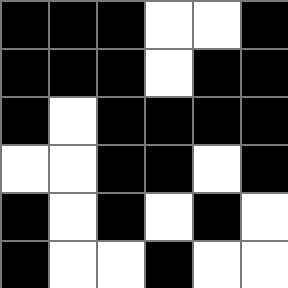[["black", "black", "black", "white", "white", "black"], ["black", "black", "black", "white", "black", "black"], ["black", "white", "black", "black", "black", "black"], ["white", "white", "black", "black", "white", "black"], ["black", "white", "black", "white", "black", "white"], ["black", "white", "white", "black", "white", "white"]]